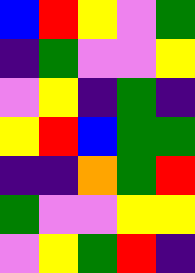[["blue", "red", "yellow", "violet", "green"], ["indigo", "green", "violet", "violet", "yellow"], ["violet", "yellow", "indigo", "green", "indigo"], ["yellow", "red", "blue", "green", "green"], ["indigo", "indigo", "orange", "green", "red"], ["green", "violet", "violet", "yellow", "yellow"], ["violet", "yellow", "green", "red", "indigo"]]